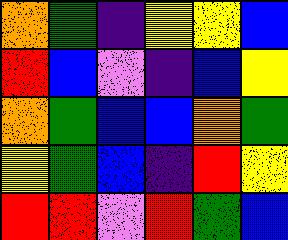[["orange", "green", "indigo", "yellow", "yellow", "blue"], ["red", "blue", "violet", "indigo", "blue", "yellow"], ["orange", "green", "blue", "blue", "orange", "green"], ["yellow", "green", "blue", "indigo", "red", "yellow"], ["red", "red", "violet", "red", "green", "blue"]]